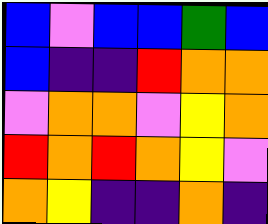[["blue", "violet", "blue", "blue", "green", "blue"], ["blue", "indigo", "indigo", "red", "orange", "orange"], ["violet", "orange", "orange", "violet", "yellow", "orange"], ["red", "orange", "red", "orange", "yellow", "violet"], ["orange", "yellow", "indigo", "indigo", "orange", "indigo"]]